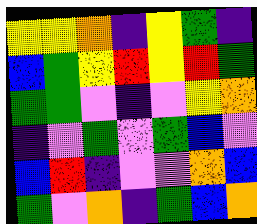[["yellow", "yellow", "orange", "indigo", "yellow", "green", "indigo"], ["blue", "green", "yellow", "red", "yellow", "red", "green"], ["green", "green", "violet", "indigo", "violet", "yellow", "orange"], ["indigo", "violet", "green", "violet", "green", "blue", "violet"], ["blue", "red", "indigo", "violet", "violet", "orange", "blue"], ["green", "violet", "orange", "indigo", "green", "blue", "orange"]]